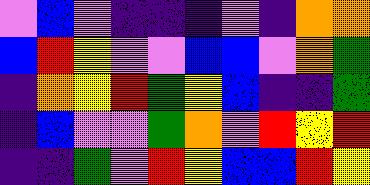[["violet", "blue", "violet", "indigo", "indigo", "indigo", "violet", "indigo", "orange", "orange"], ["blue", "red", "yellow", "violet", "violet", "blue", "blue", "violet", "orange", "green"], ["indigo", "orange", "yellow", "red", "green", "yellow", "blue", "indigo", "indigo", "green"], ["indigo", "blue", "violet", "violet", "green", "orange", "violet", "red", "yellow", "red"], ["indigo", "indigo", "green", "violet", "red", "yellow", "blue", "blue", "red", "yellow"]]